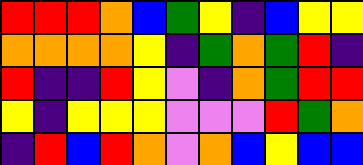[["red", "red", "red", "orange", "blue", "green", "yellow", "indigo", "blue", "yellow", "yellow"], ["orange", "orange", "orange", "orange", "yellow", "indigo", "green", "orange", "green", "red", "indigo"], ["red", "indigo", "indigo", "red", "yellow", "violet", "indigo", "orange", "green", "red", "red"], ["yellow", "indigo", "yellow", "yellow", "yellow", "violet", "violet", "violet", "red", "green", "orange"], ["indigo", "red", "blue", "red", "orange", "violet", "orange", "blue", "yellow", "blue", "blue"]]